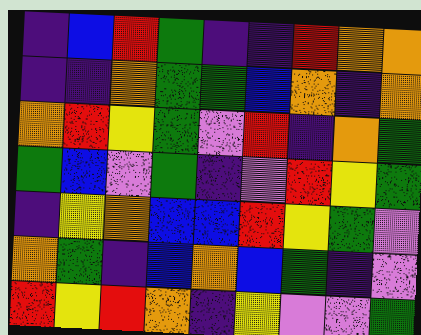[["indigo", "blue", "red", "green", "indigo", "indigo", "red", "orange", "orange"], ["indigo", "indigo", "orange", "green", "green", "blue", "orange", "indigo", "orange"], ["orange", "red", "yellow", "green", "violet", "red", "indigo", "orange", "green"], ["green", "blue", "violet", "green", "indigo", "violet", "red", "yellow", "green"], ["indigo", "yellow", "orange", "blue", "blue", "red", "yellow", "green", "violet"], ["orange", "green", "indigo", "blue", "orange", "blue", "green", "indigo", "violet"], ["red", "yellow", "red", "orange", "indigo", "yellow", "violet", "violet", "green"]]